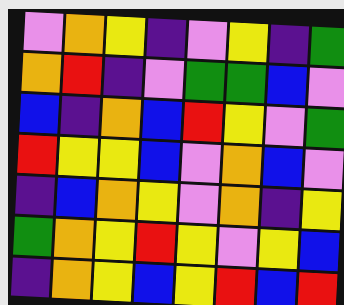[["violet", "orange", "yellow", "indigo", "violet", "yellow", "indigo", "green"], ["orange", "red", "indigo", "violet", "green", "green", "blue", "violet"], ["blue", "indigo", "orange", "blue", "red", "yellow", "violet", "green"], ["red", "yellow", "yellow", "blue", "violet", "orange", "blue", "violet"], ["indigo", "blue", "orange", "yellow", "violet", "orange", "indigo", "yellow"], ["green", "orange", "yellow", "red", "yellow", "violet", "yellow", "blue"], ["indigo", "orange", "yellow", "blue", "yellow", "red", "blue", "red"]]